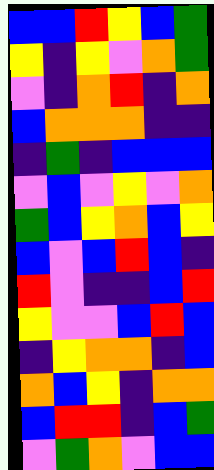[["blue", "blue", "red", "yellow", "blue", "green"], ["yellow", "indigo", "yellow", "violet", "orange", "green"], ["violet", "indigo", "orange", "red", "indigo", "orange"], ["blue", "orange", "orange", "orange", "indigo", "indigo"], ["indigo", "green", "indigo", "blue", "blue", "blue"], ["violet", "blue", "violet", "yellow", "violet", "orange"], ["green", "blue", "yellow", "orange", "blue", "yellow"], ["blue", "violet", "blue", "red", "blue", "indigo"], ["red", "violet", "indigo", "indigo", "blue", "red"], ["yellow", "violet", "violet", "blue", "red", "blue"], ["indigo", "yellow", "orange", "orange", "indigo", "blue"], ["orange", "blue", "yellow", "indigo", "orange", "orange"], ["blue", "red", "red", "indigo", "blue", "green"], ["violet", "green", "orange", "violet", "blue", "blue"]]